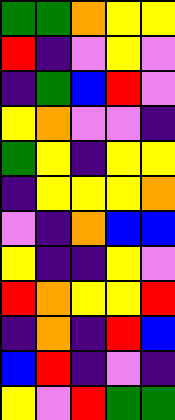[["green", "green", "orange", "yellow", "yellow"], ["red", "indigo", "violet", "yellow", "violet"], ["indigo", "green", "blue", "red", "violet"], ["yellow", "orange", "violet", "violet", "indigo"], ["green", "yellow", "indigo", "yellow", "yellow"], ["indigo", "yellow", "yellow", "yellow", "orange"], ["violet", "indigo", "orange", "blue", "blue"], ["yellow", "indigo", "indigo", "yellow", "violet"], ["red", "orange", "yellow", "yellow", "red"], ["indigo", "orange", "indigo", "red", "blue"], ["blue", "red", "indigo", "violet", "indigo"], ["yellow", "violet", "red", "green", "green"]]